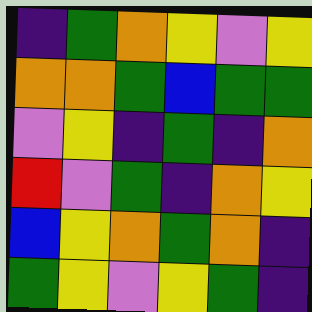[["indigo", "green", "orange", "yellow", "violet", "yellow"], ["orange", "orange", "green", "blue", "green", "green"], ["violet", "yellow", "indigo", "green", "indigo", "orange"], ["red", "violet", "green", "indigo", "orange", "yellow"], ["blue", "yellow", "orange", "green", "orange", "indigo"], ["green", "yellow", "violet", "yellow", "green", "indigo"]]